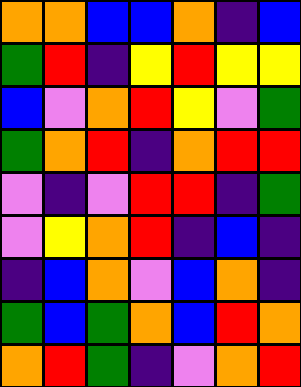[["orange", "orange", "blue", "blue", "orange", "indigo", "blue"], ["green", "red", "indigo", "yellow", "red", "yellow", "yellow"], ["blue", "violet", "orange", "red", "yellow", "violet", "green"], ["green", "orange", "red", "indigo", "orange", "red", "red"], ["violet", "indigo", "violet", "red", "red", "indigo", "green"], ["violet", "yellow", "orange", "red", "indigo", "blue", "indigo"], ["indigo", "blue", "orange", "violet", "blue", "orange", "indigo"], ["green", "blue", "green", "orange", "blue", "red", "orange"], ["orange", "red", "green", "indigo", "violet", "orange", "red"]]